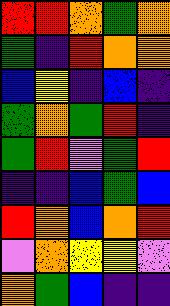[["red", "red", "orange", "green", "orange"], ["green", "indigo", "red", "orange", "orange"], ["blue", "yellow", "indigo", "blue", "indigo"], ["green", "orange", "green", "red", "indigo"], ["green", "red", "violet", "green", "red"], ["indigo", "indigo", "blue", "green", "blue"], ["red", "orange", "blue", "orange", "red"], ["violet", "orange", "yellow", "yellow", "violet"], ["orange", "green", "blue", "indigo", "indigo"]]